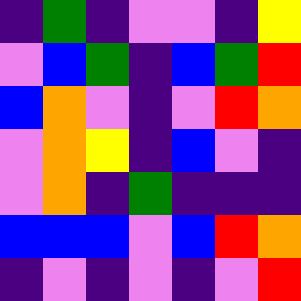[["indigo", "green", "indigo", "violet", "violet", "indigo", "yellow"], ["violet", "blue", "green", "indigo", "blue", "green", "red"], ["blue", "orange", "violet", "indigo", "violet", "red", "orange"], ["violet", "orange", "yellow", "indigo", "blue", "violet", "indigo"], ["violet", "orange", "indigo", "green", "indigo", "indigo", "indigo"], ["blue", "blue", "blue", "violet", "blue", "red", "orange"], ["indigo", "violet", "indigo", "violet", "indigo", "violet", "red"]]